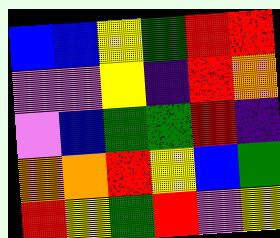[["blue", "blue", "yellow", "green", "red", "red"], ["violet", "violet", "yellow", "indigo", "red", "orange"], ["violet", "blue", "green", "green", "red", "indigo"], ["orange", "orange", "red", "yellow", "blue", "green"], ["red", "yellow", "green", "red", "violet", "yellow"]]